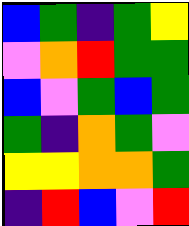[["blue", "green", "indigo", "green", "yellow"], ["violet", "orange", "red", "green", "green"], ["blue", "violet", "green", "blue", "green"], ["green", "indigo", "orange", "green", "violet"], ["yellow", "yellow", "orange", "orange", "green"], ["indigo", "red", "blue", "violet", "red"]]